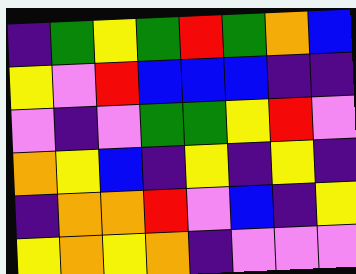[["indigo", "green", "yellow", "green", "red", "green", "orange", "blue"], ["yellow", "violet", "red", "blue", "blue", "blue", "indigo", "indigo"], ["violet", "indigo", "violet", "green", "green", "yellow", "red", "violet"], ["orange", "yellow", "blue", "indigo", "yellow", "indigo", "yellow", "indigo"], ["indigo", "orange", "orange", "red", "violet", "blue", "indigo", "yellow"], ["yellow", "orange", "yellow", "orange", "indigo", "violet", "violet", "violet"]]